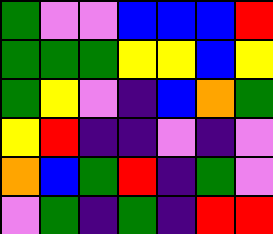[["green", "violet", "violet", "blue", "blue", "blue", "red"], ["green", "green", "green", "yellow", "yellow", "blue", "yellow"], ["green", "yellow", "violet", "indigo", "blue", "orange", "green"], ["yellow", "red", "indigo", "indigo", "violet", "indigo", "violet"], ["orange", "blue", "green", "red", "indigo", "green", "violet"], ["violet", "green", "indigo", "green", "indigo", "red", "red"]]